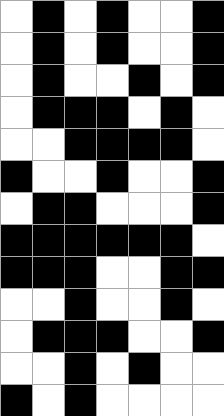[["white", "black", "white", "black", "white", "white", "black"], ["white", "black", "white", "black", "white", "white", "black"], ["white", "black", "white", "white", "black", "white", "black"], ["white", "black", "black", "black", "white", "black", "white"], ["white", "white", "black", "black", "black", "black", "white"], ["black", "white", "white", "black", "white", "white", "black"], ["white", "black", "black", "white", "white", "white", "black"], ["black", "black", "black", "black", "black", "black", "white"], ["black", "black", "black", "white", "white", "black", "black"], ["white", "white", "black", "white", "white", "black", "white"], ["white", "black", "black", "black", "white", "white", "black"], ["white", "white", "black", "white", "black", "white", "white"], ["black", "white", "black", "white", "white", "white", "white"]]